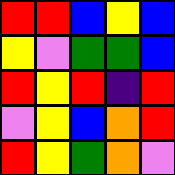[["red", "red", "blue", "yellow", "blue"], ["yellow", "violet", "green", "green", "blue"], ["red", "yellow", "red", "indigo", "red"], ["violet", "yellow", "blue", "orange", "red"], ["red", "yellow", "green", "orange", "violet"]]